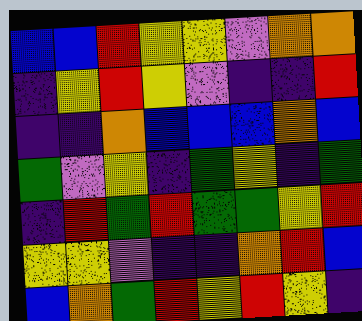[["blue", "blue", "red", "yellow", "yellow", "violet", "orange", "orange"], ["indigo", "yellow", "red", "yellow", "violet", "indigo", "indigo", "red"], ["indigo", "indigo", "orange", "blue", "blue", "blue", "orange", "blue"], ["green", "violet", "yellow", "indigo", "green", "yellow", "indigo", "green"], ["indigo", "red", "green", "red", "green", "green", "yellow", "red"], ["yellow", "yellow", "violet", "indigo", "indigo", "orange", "red", "blue"], ["blue", "orange", "green", "red", "yellow", "red", "yellow", "indigo"]]